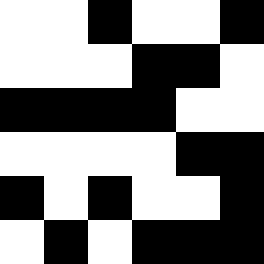[["white", "white", "black", "white", "white", "black"], ["white", "white", "white", "black", "black", "white"], ["black", "black", "black", "black", "white", "white"], ["white", "white", "white", "white", "black", "black"], ["black", "white", "black", "white", "white", "black"], ["white", "black", "white", "black", "black", "black"]]